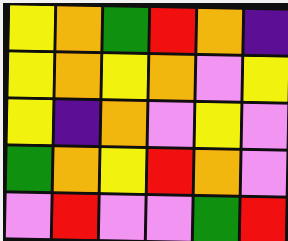[["yellow", "orange", "green", "red", "orange", "indigo"], ["yellow", "orange", "yellow", "orange", "violet", "yellow"], ["yellow", "indigo", "orange", "violet", "yellow", "violet"], ["green", "orange", "yellow", "red", "orange", "violet"], ["violet", "red", "violet", "violet", "green", "red"]]